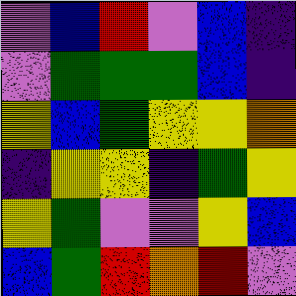[["violet", "blue", "red", "violet", "blue", "indigo"], ["violet", "green", "green", "green", "blue", "indigo"], ["yellow", "blue", "green", "yellow", "yellow", "orange"], ["indigo", "yellow", "yellow", "indigo", "green", "yellow"], ["yellow", "green", "violet", "violet", "yellow", "blue"], ["blue", "green", "red", "orange", "red", "violet"]]